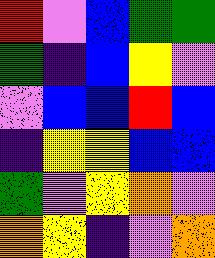[["red", "violet", "blue", "green", "green"], ["green", "indigo", "blue", "yellow", "violet"], ["violet", "blue", "blue", "red", "blue"], ["indigo", "yellow", "yellow", "blue", "blue"], ["green", "violet", "yellow", "orange", "violet"], ["orange", "yellow", "indigo", "violet", "orange"]]